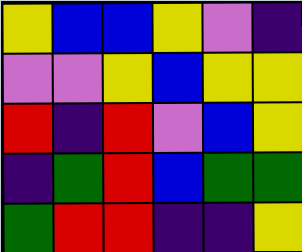[["yellow", "blue", "blue", "yellow", "violet", "indigo"], ["violet", "violet", "yellow", "blue", "yellow", "yellow"], ["red", "indigo", "red", "violet", "blue", "yellow"], ["indigo", "green", "red", "blue", "green", "green"], ["green", "red", "red", "indigo", "indigo", "yellow"]]